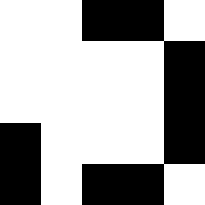[["white", "white", "black", "black", "white"], ["white", "white", "white", "white", "black"], ["white", "white", "white", "white", "black"], ["black", "white", "white", "white", "black"], ["black", "white", "black", "black", "white"]]